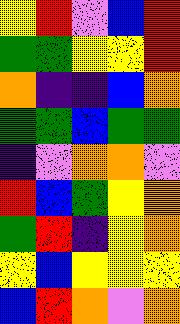[["yellow", "red", "violet", "blue", "red"], ["green", "green", "yellow", "yellow", "red"], ["orange", "indigo", "indigo", "blue", "orange"], ["green", "green", "blue", "green", "green"], ["indigo", "violet", "orange", "orange", "violet"], ["red", "blue", "green", "yellow", "orange"], ["green", "red", "indigo", "yellow", "orange"], ["yellow", "blue", "yellow", "yellow", "yellow"], ["blue", "red", "orange", "violet", "orange"]]